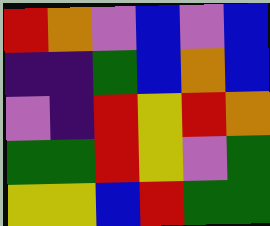[["red", "orange", "violet", "blue", "violet", "blue"], ["indigo", "indigo", "green", "blue", "orange", "blue"], ["violet", "indigo", "red", "yellow", "red", "orange"], ["green", "green", "red", "yellow", "violet", "green"], ["yellow", "yellow", "blue", "red", "green", "green"]]